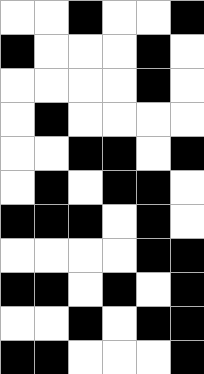[["white", "white", "black", "white", "white", "black"], ["black", "white", "white", "white", "black", "white"], ["white", "white", "white", "white", "black", "white"], ["white", "black", "white", "white", "white", "white"], ["white", "white", "black", "black", "white", "black"], ["white", "black", "white", "black", "black", "white"], ["black", "black", "black", "white", "black", "white"], ["white", "white", "white", "white", "black", "black"], ["black", "black", "white", "black", "white", "black"], ["white", "white", "black", "white", "black", "black"], ["black", "black", "white", "white", "white", "black"]]